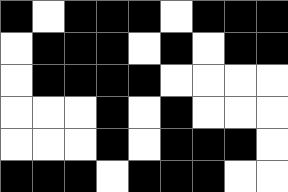[["black", "white", "black", "black", "black", "white", "black", "black", "black"], ["white", "black", "black", "black", "white", "black", "white", "black", "black"], ["white", "black", "black", "black", "black", "white", "white", "white", "white"], ["white", "white", "white", "black", "white", "black", "white", "white", "white"], ["white", "white", "white", "black", "white", "black", "black", "black", "white"], ["black", "black", "black", "white", "black", "black", "black", "white", "white"]]